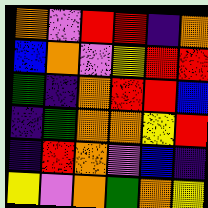[["orange", "violet", "red", "red", "indigo", "orange"], ["blue", "orange", "violet", "yellow", "red", "red"], ["green", "indigo", "orange", "red", "red", "blue"], ["indigo", "green", "orange", "orange", "yellow", "red"], ["indigo", "red", "orange", "violet", "blue", "indigo"], ["yellow", "violet", "orange", "green", "orange", "yellow"]]